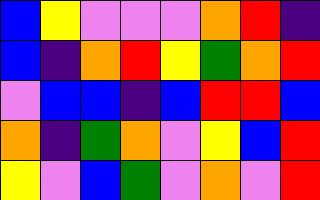[["blue", "yellow", "violet", "violet", "violet", "orange", "red", "indigo"], ["blue", "indigo", "orange", "red", "yellow", "green", "orange", "red"], ["violet", "blue", "blue", "indigo", "blue", "red", "red", "blue"], ["orange", "indigo", "green", "orange", "violet", "yellow", "blue", "red"], ["yellow", "violet", "blue", "green", "violet", "orange", "violet", "red"]]